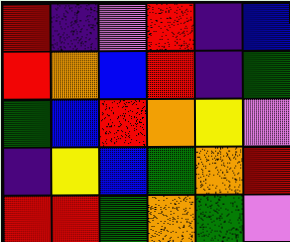[["red", "indigo", "violet", "red", "indigo", "blue"], ["red", "orange", "blue", "red", "indigo", "green"], ["green", "blue", "red", "orange", "yellow", "violet"], ["indigo", "yellow", "blue", "green", "orange", "red"], ["red", "red", "green", "orange", "green", "violet"]]